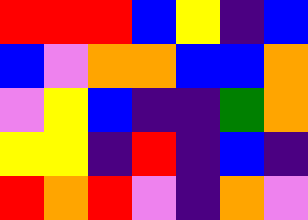[["red", "red", "red", "blue", "yellow", "indigo", "blue"], ["blue", "violet", "orange", "orange", "blue", "blue", "orange"], ["violet", "yellow", "blue", "indigo", "indigo", "green", "orange"], ["yellow", "yellow", "indigo", "red", "indigo", "blue", "indigo"], ["red", "orange", "red", "violet", "indigo", "orange", "violet"]]